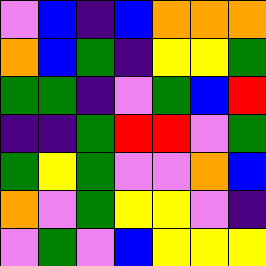[["violet", "blue", "indigo", "blue", "orange", "orange", "orange"], ["orange", "blue", "green", "indigo", "yellow", "yellow", "green"], ["green", "green", "indigo", "violet", "green", "blue", "red"], ["indigo", "indigo", "green", "red", "red", "violet", "green"], ["green", "yellow", "green", "violet", "violet", "orange", "blue"], ["orange", "violet", "green", "yellow", "yellow", "violet", "indigo"], ["violet", "green", "violet", "blue", "yellow", "yellow", "yellow"]]